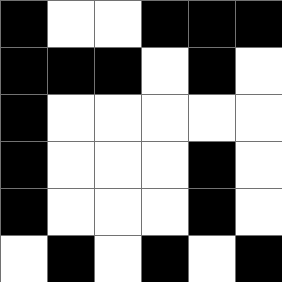[["black", "white", "white", "black", "black", "black"], ["black", "black", "black", "white", "black", "white"], ["black", "white", "white", "white", "white", "white"], ["black", "white", "white", "white", "black", "white"], ["black", "white", "white", "white", "black", "white"], ["white", "black", "white", "black", "white", "black"]]